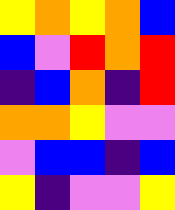[["yellow", "orange", "yellow", "orange", "blue"], ["blue", "violet", "red", "orange", "red"], ["indigo", "blue", "orange", "indigo", "red"], ["orange", "orange", "yellow", "violet", "violet"], ["violet", "blue", "blue", "indigo", "blue"], ["yellow", "indigo", "violet", "violet", "yellow"]]